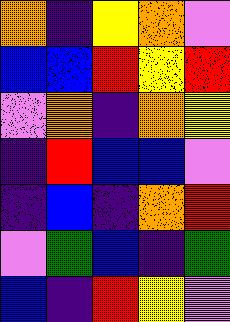[["orange", "indigo", "yellow", "orange", "violet"], ["blue", "blue", "red", "yellow", "red"], ["violet", "orange", "indigo", "orange", "yellow"], ["indigo", "red", "blue", "blue", "violet"], ["indigo", "blue", "indigo", "orange", "red"], ["violet", "green", "blue", "indigo", "green"], ["blue", "indigo", "red", "yellow", "violet"]]